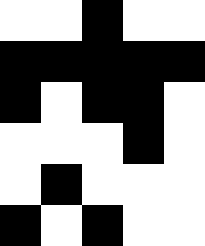[["white", "white", "black", "white", "white"], ["black", "black", "black", "black", "black"], ["black", "white", "black", "black", "white"], ["white", "white", "white", "black", "white"], ["white", "black", "white", "white", "white"], ["black", "white", "black", "white", "white"]]